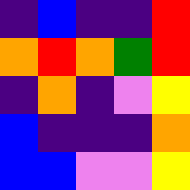[["indigo", "blue", "indigo", "indigo", "red"], ["orange", "red", "orange", "green", "red"], ["indigo", "orange", "indigo", "violet", "yellow"], ["blue", "indigo", "indigo", "indigo", "orange"], ["blue", "blue", "violet", "violet", "yellow"]]